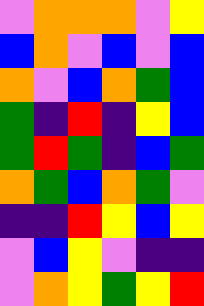[["violet", "orange", "orange", "orange", "violet", "yellow"], ["blue", "orange", "violet", "blue", "violet", "blue"], ["orange", "violet", "blue", "orange", "green", "blue"], ["green", "indigo", "red", "indigo", "yellow", "blue"], ["green", "red", "green", "indigo", "blue", "green"], ["orange", "green", "blue", "orange", "green", "violet"], ["indigo", "indigo", "red", "yellow", "blue", "yellow"], ["violet", "blue", "yellow", "violet", "indigo", "indigo"], ["violet", "orange", "yellow", "green", "yellow", "red"]]